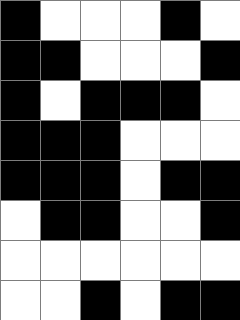[["black", "white", "white", "white", "black", "white"], ["black", "black", "white", "white", "white", "black"], ["black", "white", "black", "black", "black", "white"], ["black", "black", "black", "white", "white", "white"], ["black", "black", "black", "white", "black", "black"], ["white", "black", "black", "white", "white", "black"], ["white", "white", "white", "white", "white", "white"], ["white", "white", "black", "white", "black", "black"]]